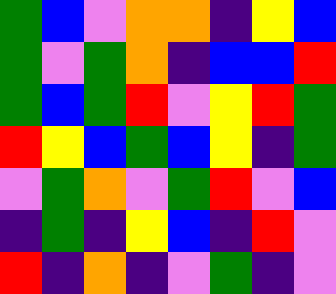[["green", "blue", "violet", "orange", "orange", "indigo", "yellow", "blue"], ["green", "violet", "green", "orange", "indigo", "blue", "blue", "red"], ["green", "blue", "green", "red", "violet", "yellow", "red", "green"], ["red", "yellow", "blue", "green", "blue", "yellow", "indigo", "green"], ["violet", "green", "orange", "violet", "green", "red", "violet", "blue"], ["indigo", "green", "indigo", "yellow", "blue", "indigo", "red", "violet"], ["red", "indigo", "orange", "indigo", "violet", "green", "indigo", "violet"]]